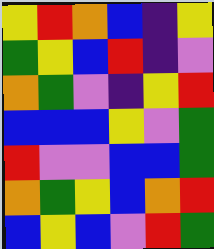[["yellow", "red", "orange", "blue", "indigo", "yellow"], ["green", "yellow", "blue", "red", "indigo", "violet"], ["orange", "green", "violet", "indigo", "yellow", "red"], ["blue", "blue", "blue", "yellow", "violet", "green"], ["red", "violet", "violet", "blue", "blue", "green"], ["orange", "green", "yellow", "blue", "orange", "red"], ["blue", "yellow", "blue", "violet", "red", "green"]]